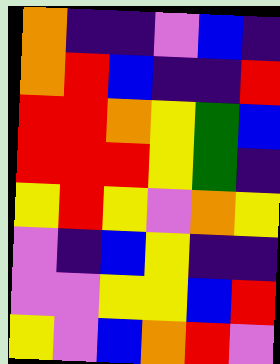[["orange", "indigo", "indigo", "violet", "blue", "indigo"], ["orange", "red", "blue", "indigo", "indigo", "red"], ["red", "red", "orange", "yellow", "green", "blue"], ["red", "red", "red", "yellow", "green", "indigo"], ["yellow", "red", "yellow", "violet", "orange", "yellow"], ["violet", "indigo", "blue", "yellow", "indigo", "indigo"], ["violet", "violet", "yellow", "yellow", "blue", "red"], ["yellow", "violet", "blue", "orange", "red", "violet"]]